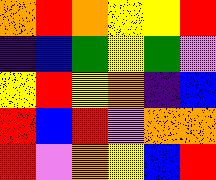[["orange", "red", "orange", "yellow", "yellow", "red"], ["indigo", "blue", "green", "yellow", "green", "violet"], ["yellow", "red", "yellow", "orange", "indigo", "blue"], ["red", "blue", "red", "violet", "orange", "orange"], ["red", "violet", "orange", "yellow", "blue", "red"]]